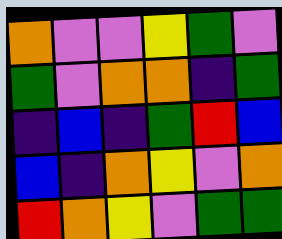[["orange", "violet", "violet", "yellow", "green", "violet"], ["green", "violet", "orange", "orange", "indigo", "green"], ["indigo", "blue", "indigo", "green", "red", "blue"], ["blue", "indigo", "orange", "yellow", "violet", "orange"], ["red", "orange", "yellow", "violet", "green", "green"]]